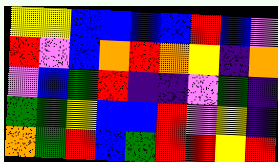[["yellow", "yellow", "blue", "blue", "blue", "blue", "red", "blue", "violet"], ["red", "violet", "blue", "orange", "red", "orange", "yellow", "indigo", "orange"], ["violet", "blue", "green", "red", "indigo", "indigo", "violet", "green", "indigo"], ["green", "green", "yellow", "blue", "blue", "red", "violet", "yellow", "indigo"], ["orange", "green", "red", "blue", "green", "red", "red", "yellow", "red"]]